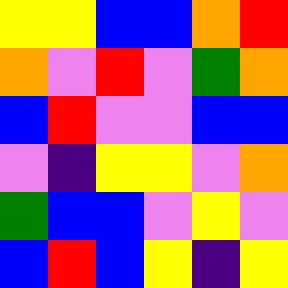[["yellow", "yellow", "blue", "blue", "orange", "red"], ["orange", "violet", "red", "violet", "green", "orange"], ["blue", "red", "violet", "violet", "blue", "blue"], ["violet", "indigo", "yellow", "yellow", "violet", "orange"], ["green", "blue", "blue", "violet", "yellow", "violet"], ["blue", "red", "blue", "yellow", "indigo", "yellow"]]